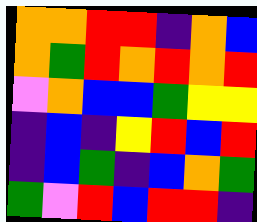[["orange", "orange", "red", "red", "indigo", "orange", "blue"], ["orange", "green", "red", "orange", "red", "orange", "red"], ["violet", "orange", "blue", "blue", "green", "yellow", "yellow"], ["indigo", "blue", "indigo", "yellow", "red", "blue", "red"], ["indigo", "blue", "green", "indigo", "blue", "orange", "green"], ["green", "violet", "red", "blue", "red", "red", "indigo"]]